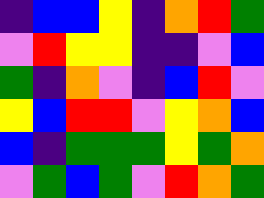[["indigo", "blue", "blue", "yellow", "indigo", "orange", "red", "green"], ["violet", "red", "yellow", "yellow", "indigo", "indigo", "violet", "blue"], ["green", "indigo", "orange", "violet", "indigo", "blue", "red", "violet"], ["yellow", "blue", "red", "red", "violet", "yellow", "orange", "blue"], ["blue", "indigo", "green", "green", "green", "yellow", "green", "orange"], ["violet", "green", "blue", "green", "violet", "red", "orange", "green"]]